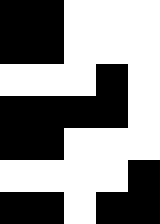[["black", "black", "white", "white", "white"], ["black", "black", "white", "white", "white"], ["white", "white", "white", "black", "white"], ["black", "black", "black", "black", "white"], ["black", "black", "white", "white", "white"], ["white", "white", "white", "white", "black"], ["black", "black", "white", "black", "black"]]